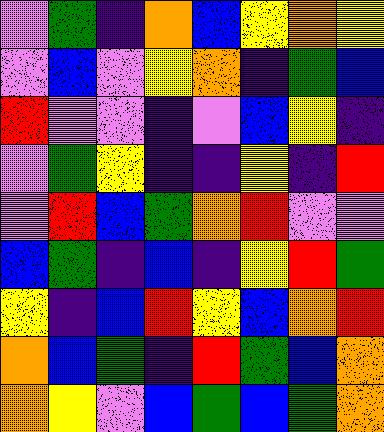[["violet", "green", "indigo", "orange", "blue", "yellow", "orange", "yellow"], ["violet", "blue", "violet", "yellow", "orange", "indigo", "green", "blue"], ["red", "violet", "violet", "indigo", "violet", "blue", "yellow", "indigo"], ["violet", "green", "yellow", "indigo", "indigo", "yellow", "indigo", "red"], ["violet", "red", "blue", "green", "orange", "red", "violet", "violet"], ["blue", "green", "indigo", "blue", "indigo", "yellow", "red", "green"], ["yellow", "indigo", "blue", "red", "yellow", "blue", "orange", "red"], ["orange", "blue", "green", "indigo", "red", "green", "blue", "orange"], ["orange", "yellow", "violet", "blue", "green", "blue", "green", "orange"]]